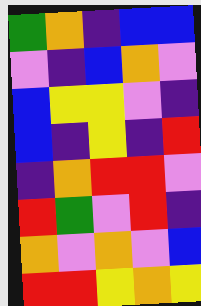[["green", "orange", "indigo", "blue", "blue"], ["violet", "indigo", "blue", "orange", "violet"], ["blue", "yellow", "yellow", "violet", "indigo"], ["blue", "indigo", "yellow", "indigo", "red"], ["indigo", "orange", "red", "red", "violet"], ["red", "green", "violet", "red", "indigo"], ["orange", "violet", "orange", "violet", "blue"], ["red", "red", "yellow", "orange", "yellow"]]